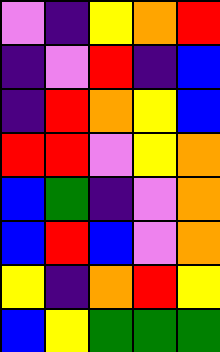[["violet", "indigo", "yellow", "orange", "red"], ["indigo", "violet", "red", "indigo", "blue"], ["indigo", "red", "orange", "yellow", "blue"], ["red", "red", "violet", "yellow", "orange"], ["blue", "green", "indigo", "violet", "orange"], ["blue", "red", "blue", "violet", "orange"], ["yellow", "indigo", "orange", "red", "yellow"], ["blue", "yellow", "green", "green", "green"]]